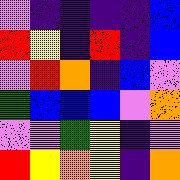[["violet", "indigo", "indigo", "indigo", "indigo", "blue"], ["red", "yellow", "indigo", "red", "indigo", "blue"], ["violet", "red", "orange", "indigo", "blue", "violet"], ["green", "blue", "blue", "blue", "violet", "orange"], ["violet", "violet", "green", "yellow", "indigo", "violet"], ["red", "yellow", "orange", "yellow", "indigo", "orange"]]